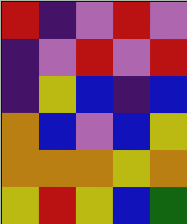[["red", "indigo", "violet", "red", "violet"], ["indigo", "violet", "red", "violet", "red"], ["indigo", "yellow", "blue", "indigo", "blue"], ["orange", "blue", "violet", "blue", "yellow"], ["orange", "orange", "orange", "yellow", "orange"], ["yellow", "red", "yellow", "blue", "green"]]